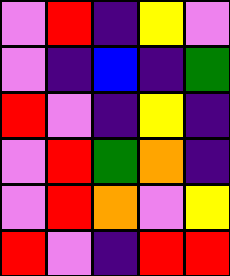[["violet", "red", "indigo", "yellow", "violet"], ["violet", "indigo", "blue", "indigo", "green"], ["red", "violet", "indigo", "yellow", "indigo"], ["violet", "red", "green", "orange", "indigo"], ["violet", "red", "orange", "violet", "yellow"], ["red", "violet", "indigo", "red", "red"]]